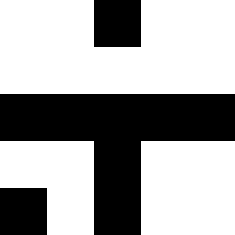[["white", "white", "black", "white", "white"], ["white", "white", "white", "white", "white"], ["black", "black", "black", "black", "black"], ["white", "white", "black", "white", "white"], ["black", "white", "black", "white", "white"]]